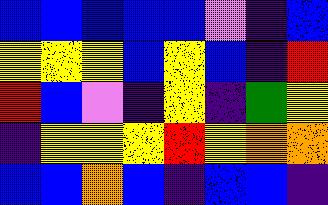[["blue", "blue", "blue", "blue", "blue", "violet", "indigo", "blue"], ["yellow", "yellow", "yellow", "blue", "yellow", "blue", "indigo", "red"], ["red", "blue", "violet", "indigo", "yellow", "indigo", "green", "yellow"], ["indigo", "yellow", "yellow", "yellow", "red", "yellow", "orange", "orange"], ["blue", "blue", "orange", "blue", "indigo", "blue", "blue", "indigo"]]